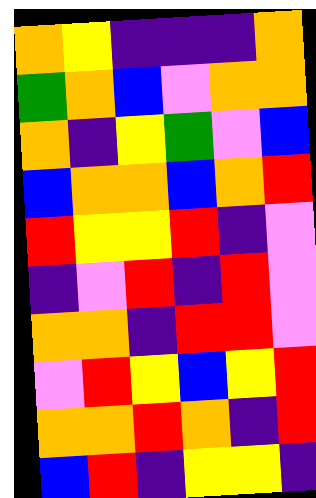[["orange", "yellow", "indigo", "indigo", "indigo", "orange"], ["green", "orange", "blue", "violet", "orange", "orange"], ["orange", "indigo", "yellow", "green", "violet", "blue"], ["blue", "orange", "orange", "blue", "orange", "red"], ["red", "yellow", "yellow", "red", "indigo", "violet"], ["indigo", "violet", "red", "indigo", "red", "violet"], ["orange", "orange", "indigo", "red", "red", "violet"], ["violet", "red", "yellow", "blue", "yellow", "red"], ["orange", "orange", "red", "orange", "indigo", "red"], ["blue", "red", "indigo", "yellow", "yellow", "indigo"]]